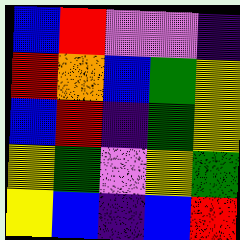[["blue", "red", "violet", "violet", "indigo"], ["red", "orange", "blue", "green", "yellow"], ["blue", "red", "indigo", "green", "yellow"], ["yellow", "green", "violet", "yellow", "green"], ["yellow", "blue", "indigo", "blue", "red"]]